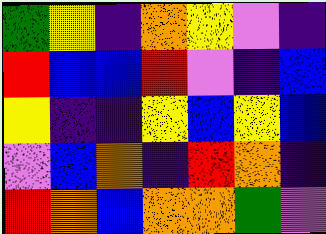[["green", "yellow", "indigo", "orange", "yellow", "violet", "indigo"], ["red", "blue", "blue", "red", "violet", "indigo", "blue"], ["yellow", "indigo", "indigo", "yellow", "blue", "yellow", "blue"], ["violet", "blue", "orange", "indigo", "red", "orange", "indigo"], ["red", "orange", "blue", "orange", "orange", "green", "violet"]]